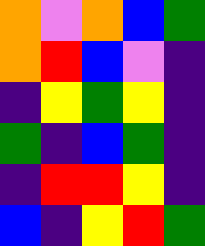[["orange", "violet", "orange", "blue", "green"], ["orange", "red", "blue", "violet", "indigo"], ["indigo", "yellow", "green", "yellow", "indigo"], ["green", "indigo", "blue", "green", "indigo"], ["indigo", "red", "red", "yellow", "indigo"], ["blue", "indigo", "yellow", "red", "green"]]